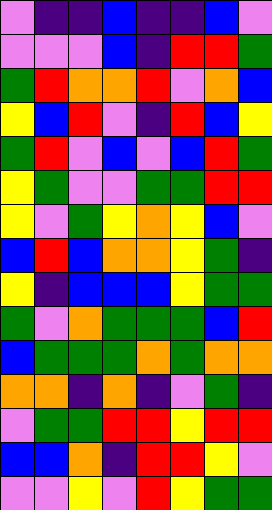[["violet", "indigo", "indigo", "blue", "indigo", "indigo", "blue", "violet"], ["violet", "violet", "violet", "blue", "indigo", "red", "red", "green"], ["green", "red", "orange", "orange", "red", "violet", "orange", "blue"], ["yellow", "blue", "red", "violet", "indigo", "red", "blue", "yellow"], ["green", "red", "violet", "blue", "violet", "blue", "red", "green"], ["yellow", "green", "violet", "violet", "green", "green", "red", "red"], ["yellow", "violet", "green", "yellow", "orange", "yellow", "blue", "violet"], ["blue", "red", "blue", "orange", "orange", "yellow", "green", "indigo"], ["yellow", "indigo", "blue", "blue", "blue", "yellow", "green", "green"], ["green", "violet", "orange", "green", "green", "green", "blue", "red"], ["blue", "green", "green", "green", "orange", "green", "orange", "orange"], ["orange", "orange", "indigo", "orange", "indigo", "violet", "green", "indigo"], ["violet", "green", "green", "red", "red", "yellow", "red", "red"], ["blue", "blue", "orange", "indigo", "red", "red", "yellow", "violet"], ["violet", "violet", "yellow", "violet", "red", "yellow", "green", "green"]]